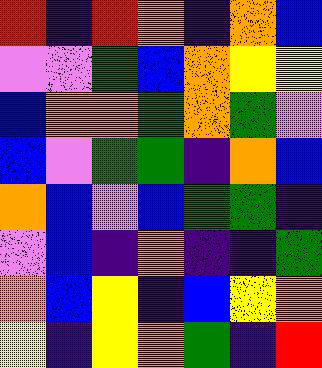[["red", "indigo", "red", "orange", "indigo", "orange", "blue"], ["violet", "violet", "green", "blue", "orange", "yellow", "yellow"], ["blue", "orange", "orange", "green", "orange", "green", "violet"], ["blue", "violet", "green", "green", "indigo", "orange", "blue"], ["orange", "blue", "violet", "blue", "green", "green", "indigo"], ["violet", "blue", "indigo", "orange", "indigo", "indigo", "green"], ["orange", "blue", "yellow", "indigo", "blue", "yellow", "orange"], ["yellow", "indigo", "yellow", "orange", "green", "indigo", "red"]]